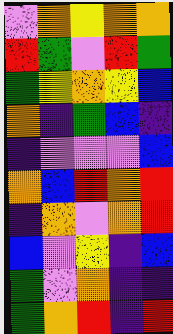[["violet", "orange", "yellow", "orange", "orange"], ["red", "green", "violet", "red", "green"], ["green", "yellow", "orange", "yellow", "blue"], ["orange", "indigo", "green", "blue", "indigo"], ["indigo", "violet", "violet", "violet", "blue"], ["orange", "blue", "red", "orange", "red"], ["indigo", "orange", "violet", "orange", "red"], ["blue", "violet", "yellow", "indigo", "blue"], ["green", "violet", "orange", "indigo", "indigo"], ["green", "orange", "red", "indigo", "red"]]